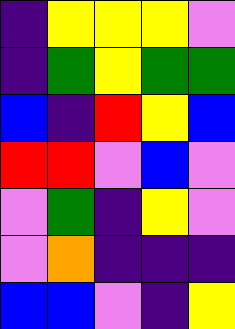[["indigo", "yellow", "yellow", "yellow", "violet"], ["indigo", "green", "yellow", "green", "green"], ["blue", "indigo", "red", "yellow", "blue"], ["red", "red", "violet", "blue", "violet"], ["violet", "green", "indigo", "yellow", "violet"], ["violet", "orange", "indigo", "indigo", "indigo"], ["blue", "blue", "violet", "indigo", "yellow"]]